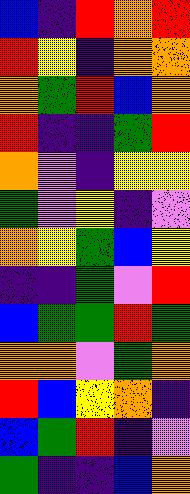[["blue", "indigo", "red", "orange", "red"], ["red", "yellow", "indigo", "orange", "orange"], ["orange", "green", "red", "blue", "orange"], ["red", "indigo", "indigo", "green", "red"], ["orange", "violet", "indigo", "yellow", "yellow"], ["green", "violet", "yellow", "indigo", "violet"], ["orange", "yellow", "green", "blue", "yellow"], ["indigo", "indigo", "green", "violet", "red"], ["blue", "green", "green", "red", "green"], ["orange", "orange", "violet", "green", "orange"], ["red", "blue", "yellow", "orange", "indigo"], ["blue", "green", "red", "indigo", "violet"], ["green", "indigo", "indigo", "blue", "orange"]]